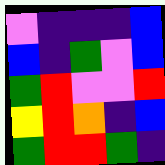[["violet", "indigo", "indigo", "indigo", "blue"], ["blue", "indigo", "green", "violet", "blue"], ["green", "red", "violet", "violet", "red"], ["yellow", "red", "orange", "indigo", "blue"], ["green", "red", "red", "green", "indigo"]]